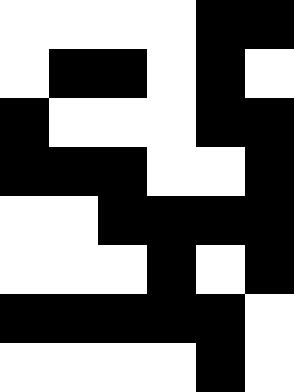[["white", "white", "white", "white", "black", "black"], ["white", "black", "black", "white", "black", "white"], ["black", "white", "white", "white", "black", "black"], ["black", "black", "black", "white", "white", "black"], ["white", "white", "black", "black", "black", "black"], ["white", "white", "white", "black", "white", "black"], ["black", "black", "black", "black", "black", "white"], ["white", "white", "white", "white", "black", "white"]]